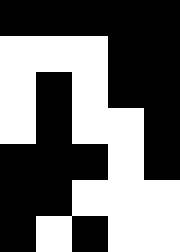[["black", "black", "black", "black", "black"], ["white", "white", "white", "black", "black"], ["white", "black", "white", "black", "black"], ["white", "black", "white", "white", "black"], ["black", "black", "black", "white", "black"], ["black", "black", "white", "white", "white"], ["black", "white", "black", "white", "white"]]